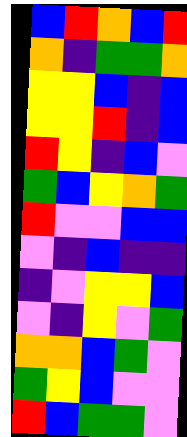[["blue", "red", "orange", "blue", "red"], ["orange", "indigo", "green", "green", "orange"], ["yellow", "yellow", "blue", "indigo", "blue"], ["yellow", "yellow", "red", "indigo", "blue"], ["red", "yellow", "indigo", "blue", "violet"], ["green", "blue", "yellow", "orange", "green"], ["red", "violet", "violet", "blue", "blue"], ["violet", "indigo", "blue", "indigo", "indigo"], ["indigo", "violet", "yellow", "yellow", "blue"], ["violet", "indigo", "yellow", "violet", "green"], ["orange", "orange", "blue", "green", "violet"], ["green", "yellow", "blue", "violet", "violet"], ["red", "blue", "green", "green", "violet"]]